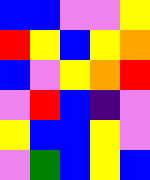[["blue", "blue", "violet", "violet", "yellow"], ["red", "yellow", "blue", "yellow", "orange"], ["blue", "violet", "yellow", "orange", "red"], ["violet", "red", "blue", "indigo", "violet"], ["yellow", "blue", "blue", "yellow", "violet"], ["violet", "green", "blue", "yellow", "blue"]]